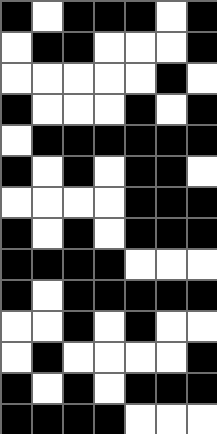[["black", "white", "black", "black", "black", "white", "black"], ["white", "black", "black", "white", "white", "white", "black"], ["white", "white", "white", "white", "white", "black", "white"], ["black", "white", "white", "white", "black", "white", "black"], ["white", "black", "black", "black", "black", "black", "black"], ["black", "white", "black", "white", "black", "black", "white"], ["white", "white", "white", "white", "black", "black", "black"], ["black", "white", "black", "white", "black", "black", "black"], ["black", "black", "black", "black", "white", "white", "white"], ["black", "white", "black", "black", "black", "black", "black"], ["white", "white", "black", "white", "black", "white", "white"], ["white", "black", "white", "white", "white", "white", "black"], ["black", "white", "black", "white", "black", "black", "black"], ["black", "black", "black", "black", "white", "white", "white"]]